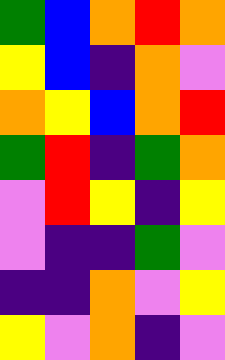[["green", "blue", "orange", "red", "orange"], ["yellow", "blue", "indigo", "orange", "violet"], ["orange", "yellow", "blue", "orange", "red"], ["green", "red", "indigo", "green", "orange"], ["violet", "red", "yellow", "indigo", "yellow"], ["violet", "indigo", "indigo", "green", "violet"], ["indigo", "indigo", "orange", "violet", "yellow"], ["yellow", "violet", "orange", "indigo", "violet"]]